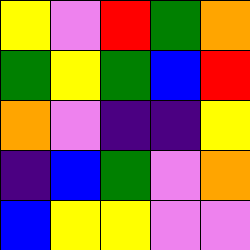[["yellow", "violet", "red", "green", "orange"], ["green", "yellow", "green", "blue", "red"], ["orange", "violet", "indigo", "indigo", "yellow"], ["indigo", "blue", "green", "violet", "orange"], ["blue", "yellow", "yellow", "violet", "violet"]]